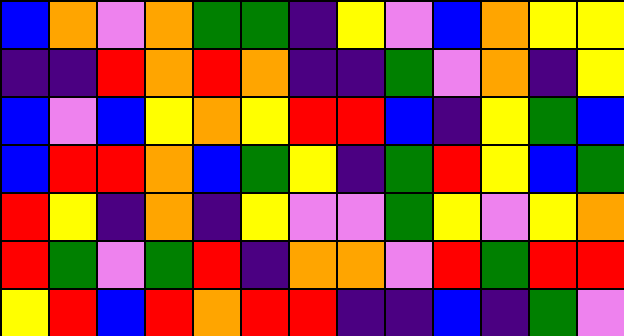[["blue", "orange", "violet", "orange", "green", "green", "indigo", "yellow", "violet", "blue", "orange", "yellow", "yellow"], ["indigo", "indigo", "red", "orange", "red", "orange", "indigo", "indigo", "green", "violet", "orange", "indigo", "yellow"], ["blue", "violet", "blue", "yellow", "orange", "yellow", "red", "red", "blue", "indigo", "yellow", "green", "blue"], ["blue", "red", "red", "orange", "blue", "green", "yellow", "indigo", "green", "red", "yellow", "blue", "green"], ["red", "yellow", "indigo", "orange", "indigo", "yellow", "violet", "violet", "green", "yellow", "violet", "yellow", "orange"], ["red", "green", "violet", "green", "red", "indigo", "orange", "orange", "violet", "red", "green", "red", "red"], ["yellow", "red", "blue", "red", "orange", "red", "red", "indigo", "indigo", "blue", "indigo", "green", "violet"]]